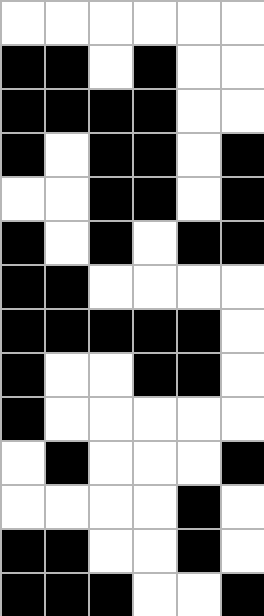[["white", "white", "white", "white", "white", "white"], ["black", "black", "white", "black", "white", "white"], ["black", "black", "black", "black", "white", "white"], ["black", "white", "black", "black", "white", "black"], ["white", "white", "black", "black", "white", "black"], ["black", "white", "black", "white", "black", "black"], ["black", "black", "white", "white", "white", "white"], ["black", "black", "black", "black", "black", "white"], ["black", "white", "white", "black", "black", "white"], ["black", "white", "white", "white", "white", "white"], ["white", "black", "white", "white", "white", "black"], ["white", "white", "white", "white", "black", "white"], ["black", "black", "white", "white", "black", "white"], ["black", "black", "black", "white", "white", "black"]]